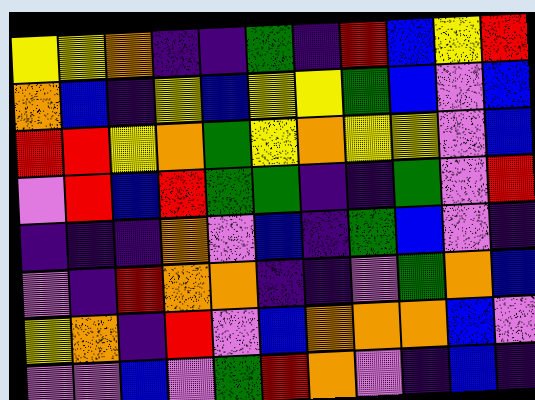[["yellow", "yellow", "orange", "indigo", "indigo", "green", "indigo", "red", "blue", "yellow", "red"], ["orange", "blue", "indigo", "yellow", "blue", "yellow", "yellow", "green", "blue", "violet", "blue"], ["red", "red", "yellow", "orange", "green", "yellow", "orange", "yellow", "yellow", "violet", "blue"], ["violet", "red", "blue", "red", "green", "green", "indigo", "indigo", "green", "violet", "red"], ["indigo", "indigo", "indigo", "orange", "violet", "blue", "indigo", "green", "blue", "violet", "indigo"], ["violet", "indigo", "red", "orange", "orange", "indigo", "indigo", "violet", "green", "orange", "blue"], ["yellow", "orange", "indigo", "red", "violet", "blue", "orange", "orange", "orange", "blue", "violet"], ["violet", "violet", "blue", "violet", "green", "red", "orange", "violet", "indigo", "blue", "indigo"]]